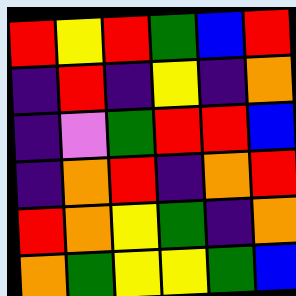[["red", "yellow", "red", "green", "blue", "red"], ["indigo", "red", "indigo", "yellow", "indigo", "orange"], ["indigo", "violet", "green", "red", "red", "blue"], ["indigo", "orange", "red", "indigo", "orange", "red"], ["red", "orange", "yellow", "green", "indigo", "orange"], ["orange", "green", "yellow", "yellow", "green", "blue"]]